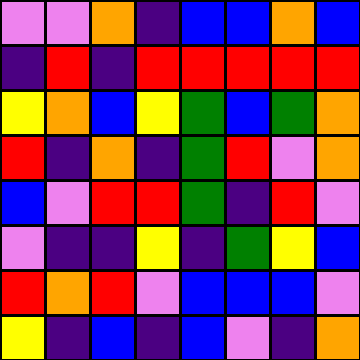[["violet", "violet", "orange", "indigo", "blue", "blue", "orange", "blue"], ["indigo", "red", "indigo", "red", "red", "red", "red", "red"], ["yellow", "orange", "blue", "yellow", "green", "blue", "green", "orange"], ["red", "indigo", "orange", "indigo", "green", "red", "violet", "orange"], ["blue", "violet", "red", "red", "green", "indigo", "red", "violet"], ["violet", "indigo", "indigo", "yellow", "indigo", "green", "yellow", "blue"], ["red", "orange", "red", "violet", "blue", "blue", "blue", "violet"], ["yellow", "indigo", "blue", "indigo", "blue", "violet", "indigo", "orange"]]